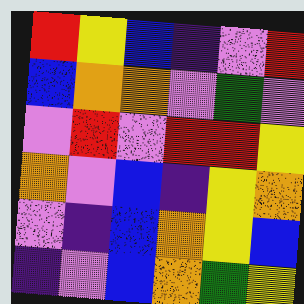[["red", "yellow", "blue", "indigo", "violet", "red"], ["blue", "orange", "orange", "violet", "green", "violet"], ["violet", "red", "violet", "red", "red", "yellow"], ["orange", "violet", "blue", "indigo", "yellow", "orange"], ["violet", "indigo", "blue", "orange", "yellow", "blue"], ["indigo", "violet", "blue", "orange", "green", "yellow"]]